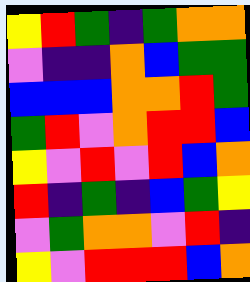[["yellow", "red", "green", "indigo", "green", "orange", "orange"], ["violet", "indigo", "indigo", "orange", "blue", "green", "green"], ["blue", "blue", "blue", "orange", "orange", "red", "green"], ["green", "red", "violet", "orange", "red", "red", "blue"], ["yellow", "violet", "red", "violet", "red", "blue", "orange"], ["red", "indigo", "green", "indigo", "blue", "green", "yellow"], ["violet", "green", "orange", "orange", "violet", "red", "indigo"], ["yellow", "violet", "red", "red", "red", "blue", "orange"]]